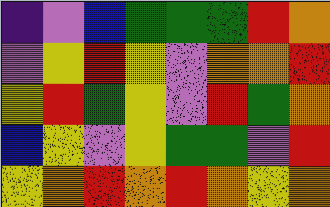[["indigo", "violet", "blue", "green", "green", "green", "red", "orange"], ["violet", "yellow", "red", "yellow", "violet", "orange", "orange", "red"], ["yellow", "red", "green", "yellow", "violet", "red", "green", "orange"], ["blue", "yellow", "violet", "yellow", "green", "green", "violet", "red"], ["yellow", "orange", "red", "orange", "red", "orange", "yellow", "orange"]]